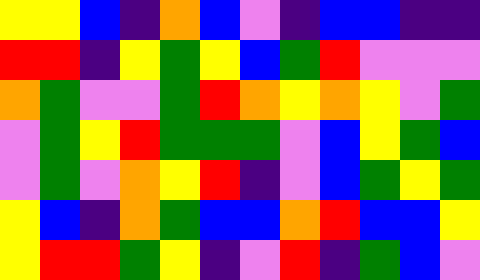[["yellow", "yellow", "blue", "indigo", "orange", "blue", "violet", "indigo", "blue", "blue", "indigo", "indigo"], ["red", "red", "indigo", "yellow", "green", "yellow", "blue", "green", "red", "violet", "violet", "violet"], ["orange", "green", "violet", "violet", "green", "red", "orange", "yellow", "orange", "yellow", "violet", "green"], ["violet", "green", "yellow", "red", "green", "green", "green", "violet", "blue", "yellow", "green", "blue"], ["violet", "green", "violet", "orange", "yellow", "red", "indigo", "violet", "blue", "green", "yellow", "green"], ["yellow", "blue", "indigo", "orange", "green", "blue", "blue", "orange", "red", "blue", "blue", "yellow"], ["yellow", "red", "red", "green", "yellow", "indigo", "violet", "red", "indigo", "green", "blue", "violet"]]